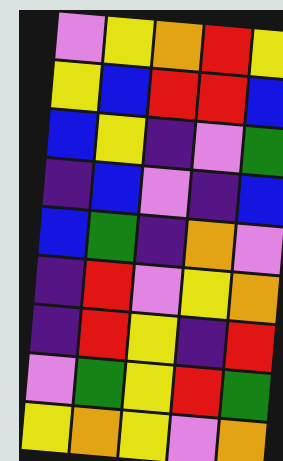[["violet", "yellow", "orange", "red", "yellow"], ["yellow", "blue", "red", "red", "blue"], ["blue", "yellow", "indigo", "violet", "green"], ["indigo", "blue", "violet", "indigo", "blue"], ["blue", "green", "indigo", "orange", "violet"], ["indigo", "red", "violet", "yellow", "orange"], ["indigo", "red", "yellow", "indigo", "red"], ["violet", "green", "yellow", "red", "green"], ["yellow", "orange", "yellow", "violet", "orange"]]